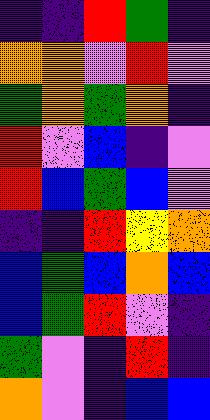[["indigo", "indigo", "red", "green", "indigo"], ["orange", "orange", "violet", "red", "violet"], ["green", "orange", "green", "orange", "indigo"], ["red", "violet", "blue", "indigo", "violet"], ["red", "blue", "green", "blue", "violet"], ["indigo", "indigo", "red", "yellow", "orange"], ["blue", "green", "blue", "orange", "blue"], ["blue", "green", "red", "violet", "indigo"], ["green", "violet", "indigo", "red", "indigo"], ["orange", "violet", "indigo", "blue", "blue"]]